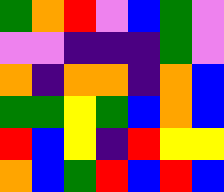[["green", "orange", "red", "violet", "blue", "green", "violet"], ["violet", "violet", "indigo", "indigo", "indigo", "green", "violet"], ["orange", "indigo", "orange", "orange", "indigo", "orange", "blue"], ["green", "green", "yellow", "green", "blue", "orange", "blue"], ["red", "blue", "yellow", "indigo", "red", "yellow", "yellow"], ["orange", "blue", "green", "red", "blue", "red", "blue"]]